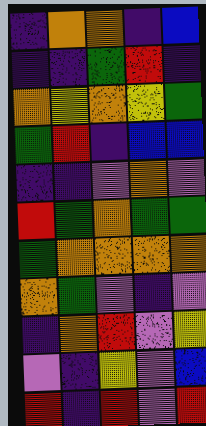[["indigo", "orange", "orange", "indigo", "blue"], ["indigo", "indigo", "green", "red", "indigo"], ["orange", "yellow", "orange", "yellow", "green"], ["green", "red", "indigo", "blue", "blue"], ["indigo", "indigo", "violet", "orange", "violet"], ["red", "green", "orange", "green", "green"], ["green", "orange", "orange", "orange", "orange"], ["orange", "green", "violet", "indigo", "violet"], ["indigo", "orange", "red", "violet", "yellow"], ["violet", "indigo", "yellow", "violet", "blue"], ["red", "indigo", "red", "violet", "red"]]